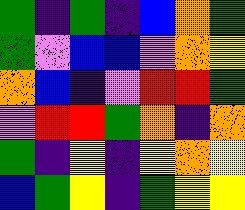[["green", "indigo", "green", "indigo", "blue", "orange", "green"], ["green", "violet", "blue", "blue", "violet", "orange", "yellow"], ["orange", "blue", "indigo", "violet", "red", "red", "green"], ["violet", "red", "red", "green", "orange", "indigo", "orange"], ["green", "indigo", "yellow", "indigo", "yellow", "orange", "yellow"], ["blue", "green", "yellow", "indigo", "green", "yellow", "yellow"]]